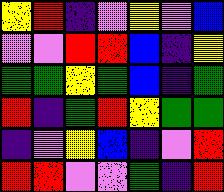[["yellow", "red", "indigo", "violet", "yellow", "violet", "blue"], ["violet", "violet", "red", "red", "blue", "indigo", "yellow"], ["green", "green", "yellow", "green", "blue", "indigo", "green"], ["red", "indigo", "green", "red", "yellow", "green", "green"], ["indigo", "violet", "yellow", "blue", "indigo", "violet", "red"], ["red", "red", "violet", "violet", "green", "indigo", "red"]]